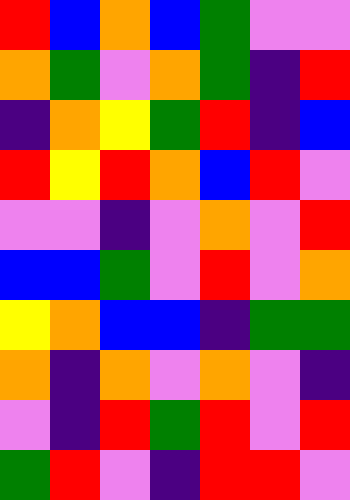[["red", "blue", "orange", "blue", "green", "violet", "violet"], ["orange", "green", "violet", "orange", "green", "indigo", "red"], ["indigo", "orange", "yellow", "green", "red", "indigo", "blue"], ["red", "yellow", "red", "orange", "blue", "red", "violet"], ["violet", "violet", "indigo", "violet", "orange", "violet", "red"], ["blue", "blue", "green", "violet", "red", "violet", "orange"], ["yellow", "orange", "blue", "blue", "indigo", "green", "green"], ["orange", "indigo", "orange", "violet", "orange", "violet", "indigo"], ["violet", "indigo", "red", "green", "red", "violet", "red"], ["green", "red", "violet", "indigo", "red", "red", "violet"]]